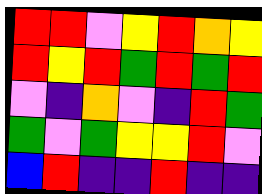[["red", "red", "violet", "yellow", "red", "orange", "yellow"], ["red", "yellow", "red", "green", "red", "green", "red"], ["violet", "indigo", "orange", "violet", "indigo", "red", "green"], ["green", "violet", "green", "yellow", "yellow", "red", "violet"], ["blue", "red", "indigo", "indigo", "red", "indigo", "indigo"]]